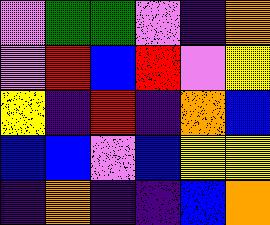[["violet", "green", "green", "violet", "indigo", "orange"], ["violet", "red", "blue", "red", "violet", "yellow"], ["yellow", "indigo", "red", "indigo", "orange", "blue"], ["blue", "blue", "violet", "blue", "yellow", "yellow"], ["indigo", "orange", "indigo", "indigo", "blue", "orange"]]